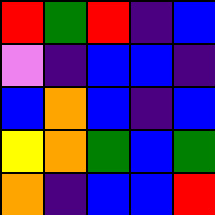[["red", "green", "red", "indigo", "blue"], ["violet", "indigo", "blue", "blue", "indigo"], ["blue", "orange", "blue", "indigo", "blue"], ["yellow", "orange", "green", "blue", "green"], ["orange", "indigo", "blue", "blue", "red"]]